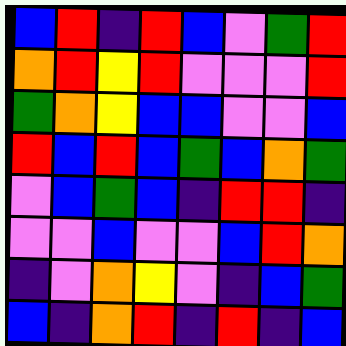[["blue", "red", "indigo", "red", "blue", "violet", "green", "red"], ["orange", "red", "yellow", "red", "violet", "violet", "violet", "red"], ["green", "orange", "yellow", "blue", "blue", "violet", "violet", "blue"], ["red", "blue", "red", "blue", "green", "blue", "orange", "green"], ["violet", "blue", "green", "blue", "indigo", "red", "red", "indigo"], ["violet", "violet", "blue", "violet", "violet", "blue", "red", "orange"], ["indigo", "violet", "orange", "yellow", "violet", "indigo", "blue", "green"], ["blue", "indigo", "orange", "red", "indigo", "red", "indigo", "blue"]]